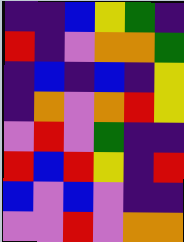[["indigo", "indigo", "blue", "yellow", "green", "indigo"], ["red", "indigo", "violet", "orange", "orange", "green"], ["indigo", "blue", "indigo", "blue", "indigo", "yellow"], ["indigo", "orange", "violet", "orange", "red", "yellow"], ["violet", "red", "violet", "green", "indigo", "indigo"], ["red", "blue", "red", "yellow", "indigo", "red"], ["blue", "violet", "blue", "violet", "indigo", "indigo"], ["violet", "violet", "red", "violet", "orange", "orange"]]